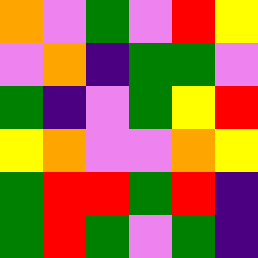[["orange", "violet", "green", "violet", "red", "yellow"], ["violet", "orange", "indigo", "green", "green", "violet"], ["green", "indigo", "violet", "green", "yellow", "red"], ["yellow", "orange", "violet", "violet", "orange", "yellow"], ["green", "red", "red", "green", "red", "indigo"], ["green", "red", "green", "violet", "green", "indigo"]]